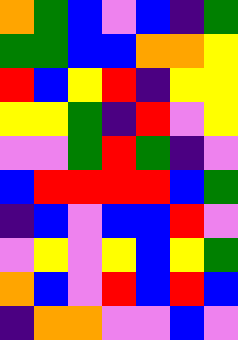[["orange", "green", "blue", "violet", "blue", "indigo", "green"], ["green", "green", "blue", "blue", "orange", "orange", "yellow"], ["red", "blue", "yellow", "red", "indigo", "yellow", "yellow"], ["yellow", "yellow", "green", "indigo", "red", "violet", "yellow"], ["violet", "violet", "green", "red", "green", "indigo", "violet"], ["blue", "red", "red", "red", "red", "blue", "green"], ["indigo", "blue", "violet", "blue", "blue", "red", "violet"], ["violet", "yellow", "violet", "yellow", "blue", "yellow", "green"], ["orange", "blue", "violet", "red", "blue", "red", "blue"], ["indigo", "orange", "orange", "violet", "violet", "blue", "violet"]]